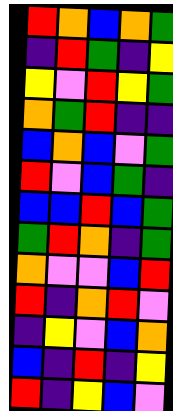[["red", "orange", "blue", "orange", "green"], ["indigo", "red", "green", "indigo", "yellow"], ["yellow", "violet", "red", "yellow", "green"], ["orange", "green", "red", "indigo", "indigo"], ["blue", "orange", "blue", "violet", "green"], ["red", "violet", "blue", "green", "indigo"], ["blue", "blue", "red", "blue", "green"], ["green", "red", "orange", "indigo", "green"], ["orange", "violet", "violet", "blue", "red"], ["red", "indigo", "orange", "red", "violet"], ["indigo", "yellow", "violet", "blue", "orange"], ["blue", "indigo", "red", "indigo", "yellow"], ["red", "indigo", "yellow", "blue", "violet"]]